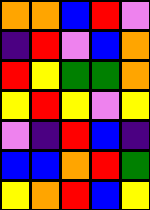[["orange", "orange", "blue", "red", "violet"], ["indigo", "red", "violet", "blue", "orange"], ["red", "yellow", "green", "green", "orange"], ["yellow", "red", "yellow", "violet", "yellow"], ["violet", "indigo", "red", "blue", "indigo"], ["blue", "blue", "orange", "red", "green"], ["yellow", "orange", "red", "blue", "yellow"]]